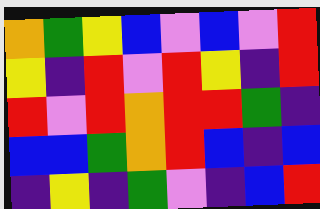[["orange", "green", "yellow", "blue", "violet", "blue", "violet", "red"], ["yellow", "indigo", "red", "violet", "red", "yellow", "indigo", "red"], ["red", "violet", "red", "orange", "red", "red", "green", "indigo"], ["blue", "blue", "green", "orange", "red", "blue", "indigo", "blue"], ["indigo", "yellow", "indigo", "green", "violet", "indigo", "blue", "red"]]